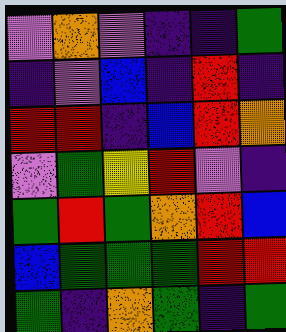[["violet", "orange", "violet", "indigo", "indigo", "green"], ["indigo", "violet", "blue", "indigo", "red", "indigo"], ["red", "red", "indigo", "blue", "red", "orange"], ["violet", "green", "yellow", "red", "violet", "indigo"], ["green", "red", "green", "orange", "red", "blue"], ["blue", "green", "green", "green", "red", "red"], ["green", "indigo", "orange", "green", "indigo", "green"]]